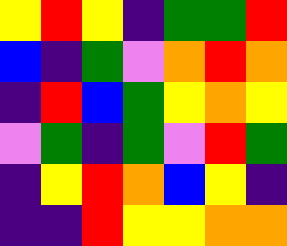[["yellow", "red", "yellow", "indigo", "green", "green", "red"], ["blue", "indigo", "green", "violet", "orange", "red", "orange"], ["indigo", "red", "blue", "green", "yellow", "orange", "yellow"], ["violet", "green", "indigo", "green", "violet", "red", "green"], ["indigo", "yellow", "red", "orange", "blue", "yellow", "indigo"], ["indigo", "indigo", "red", "yellow", "yellow", "orange", "orange"]]